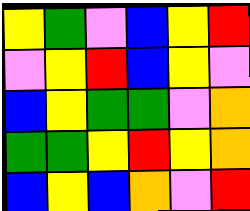[["yellow", "green", "violet", "blue", "yellow", "red"], ["violet", "yellow", "red", "blue", "yellow", "violet"], ["blue", "yellow", "green", "green", "violet", "orange"], ["green", "green", "yellow", "red", "yellow", "orange"], ["blue", "yellow", "blue", "orange", "violet", "red"]]